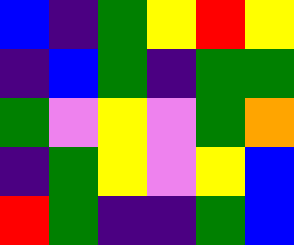[["blue", "indigo", "green", "yellow", "red", "yellow"], ["indigo", "blue", "green", "indigo", "green", "green"], ["green", "violet", "yellow", "violet", "green", "orange"], ["indigo", "green", "yellow", "violet", "yellow", "blue"], ["red", "green", "indigo", "indigo", "green", "blue"]]